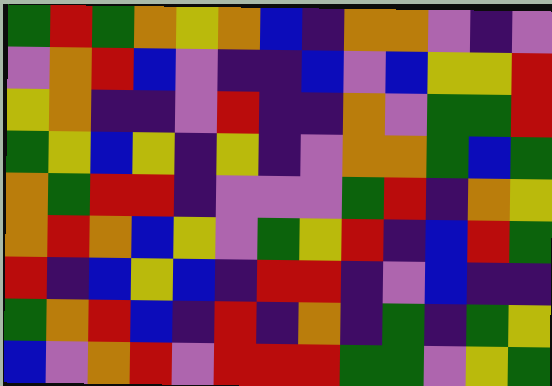[["green", "red", "green", "orange", "yellow", "orange", "blue", "indigo", "orange", "orange", "violet", "indigo", "violet"], ["violet", "orange", "red", "blue", "violet", "indigo", "indigo", "blue", "violet", "blue", "yellow", "yellow", "red"], ["yellow", "orange", "indigo", "indigo", "violet", "red", "indigo", "indigo", "orange", "violet", "green", "green", "red"], ["green", "yellow", "blue", "yellow", "indigo", "yellow", "indigo", "violet", "orange", "orange", "green", "blue", "green"], ["orange", "green", "red", "red", "indigo", "violet", "violet", "violet", "green", "red", "indigo", "orange", "yellow"], ["orange", "red", "orange", "blue", "yellow", "violet", "green", "yellow", "red", "indigo", "blue", "red", "green"], ["red", "indigo", "blue", "yellow", "blue", "indigo", "red", "red", "indigo", "violet", "blue", "indigo", "indigo"], ["green", "orange", "red", "blue", "indigo", "red", "indigo", "orange", "indigo", "green", "indigo", "green", "yellow"], ["blue", "violet", "orange", "red", "violet", "red", "red", "red", "green", "green", "violet", "yellow", "green"]]